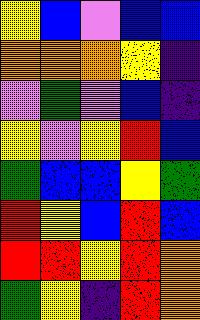[["yellow", "blue", "violet", "blue", "blue"], ["orange", "orange", "orange", "yellow", "indigo"], ["violet", "green", "violet", "blue", "indigo"], ["yellow", "violet", "yellow", "red", "blue"], ["green", "blue", "blue", "yellow", "green"], ["red", "yellow", "blue", "red", "blue"], ["red", "red", "yellow", "red", "orange"], ["green", "yellow", "indigo", "red", "orange"]]